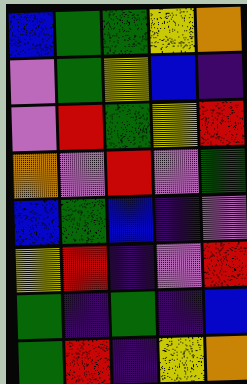[["blue", "green", "green", "yellow", "orange"], ["violet", "green", "yellow", "blue", "indigo"], ["violet", "red", "green", "yellow", "red"], ["orange", "violet", "red", "violet", "green"], ["blue", "green", "blue", "indigo", "violet"], ["yellow", "red", "indigo", "violet", "red"], ["green", "indigo", "green", "indigo", "blue"], ["green", "red", "indigo", "yellow", "orange"]]